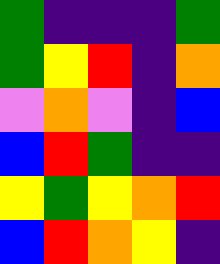[["green", "indigo", "indigo", "indigo", "green"], ["green", "yellow", "red", "indigo", "orange"], ["violet", "orange", "violet", "indigo", "blue"], ["blue", "red", "green", "indigo", "indigo"], ["yellow", "green", "yellow", "orange", "red"], ["blue", "red", "orange", "yellow", "indigo"]]